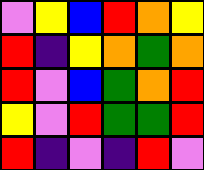[["violet", "yellow", "blue", "red", "orange", "yellow"], ["red", "indigo", "yellow", "orange", "green", "orange"], ["red", "violet", "blue", "green", "orange", "red"], ["yellow", "violet", "red", "green", "green", "red"], ["red", "indigo", "violet", "indigo", "red", "violet"]]